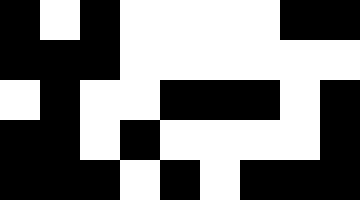[["black", "white", "black", "white", "white", "white", "white", "black", "black"], ["black", "black", "black", "white", "white", "white", "white", "white", "white"], ["white", "black", "white", "white", "black", "black", "black", "white", "black"], ["black", "black", "white", "black", "white", "white", "white", "white", "black"], ["black", "black", "black", "white", "black", "white", "black", "black", "black"]]